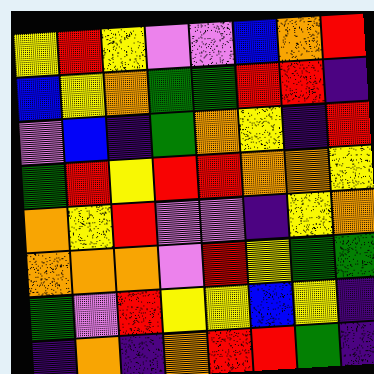[["yellow", "red", "yellow", "violet", "violet", "blue", "orange", "red"], ["blue", "yellow", "orange", "green", "green", "red", "red", "indigo"], ["violet", "blue", "indigo", "green", "orange", "yellow", "indigo", "red"], ["green", "red", "yellow", "red", "red", "orange", "orange", "yellow"], ["orange", "yellow", "red", "violet", "violet", "indigo", "yellow", "orange"], ["orange", "orange", "orange", "violet", "red", "yellow", "green", "green"], ["green", "violet", "red", "yellow", "yellow", "blue", "yellow", "indigo"], ["indigo", "orange", "indigo", "orange", "red", "red", "green", "indigo"]]